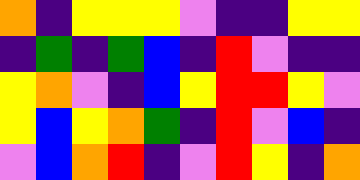[["orange", "indigo", "yellow", "yellow", "yellow", "violet", "indigo", "indigo", "yellow", "yellow"], ["indigo", "green", "indigo", "green", "blue", "indigo", "red", "violet", "indigo", "indigo"], ["yellow", "orange", "violet", "indigo", "blue", "yellow", "red", "red", "yellow", "violet"], ["yellow", "blue", "yellow", "orange", "green", "indigo", "red", "violet", "blue", "indigo"], ["violet", "blue", "orange", "red", "indigo", "violet", "red", "yellow", "indigo", "orange"]]